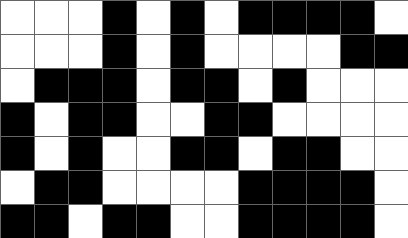[["white", "white", "white", "black", "white", "black", "white", "black", "black", "black", "black", "white"], ["white", "white", "white", "black", "white", "black", "white", "white", "white", "white", "black", "black"], ["white", "black", "black", "black", "white", "black", "black", "white", "black", "white", "white", "white"], ["black", "white", "black", "black", "white", "white", "black", "black", "white", "white", "white", "white"], ["black", "white", "black", "white", "white", "black", "black", "white", "black", "black", "white", "white"], ["white", "black", "black", "white", "white", "white", "white", "black", "black", "black", "black", "white"], ["black", "black", "white", "black", "black", "white", "white", "black", "black", "black", "black", "white"]]